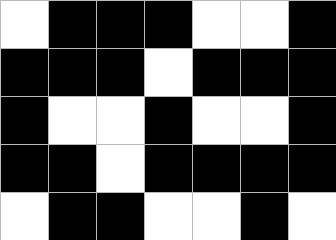[["white", "black", "black", "black", "white", "white", "black"], ["black", "black", "black", "white", "black", "black", "black"], ["black", "white", "white", "black", "white", "white", "black"], ["black", "black", "white", "black", "black", "black", "black"], ["white", "black", "black", "white", "white", "black", "white"]]